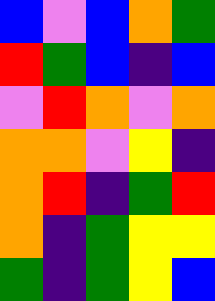[["blue", "violet", "blue", "orange", "green"], ["red", "green", "blue", "indigo", "blue"], ["violet", "red", "orange", "violet", "orange"], ["orange", "orange", "violet", "yellow", "indigo"], ["orange", "red", "indigo", "green", "red"], ["orange", "indigo", "green", "yellow", "yellow"], ["green", "indigo", "green", "yellow", "blue"]]